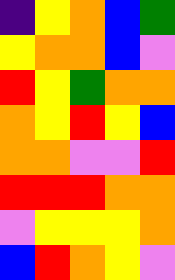[["indigo", "yellow", "orange", "blue", "green"], ["yellow", "orange", "orange", "blue", "violet"], ["red", "yellow", "green", "orange", "orange"], ["orange", "yellow", "red", "yellow", "blue"], ["orange", "orange", "violet", "violet", "red"], ["red", "red", "red", "orange", "orange"], ["violet", "yellow", "yellow", "yellow", "orange"], ["blue", "red", "orange", "yellow", "violet"]]